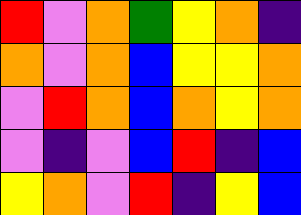[["red", "violet", "orange", "green", "yellow", "orange", "indigo"], ["orange", "violet", "orange", "blue", "yellow", "yellow", "orange"], ["violet", "red", "orange", "blue", "orange", "yellow", "orange"], ["violet", "indigo", "violet", "blue", "red", "indigo", "blue"], ["yellow", "orange", "violet", "red", "indigo", "yellow", "blue"]]